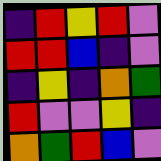[["indigo", "red", "yellow", "red", "violet"], ["red", "red", "blue", "indigo", "violet"], ["indigo", "yellow", "indigo", "orange", "green"], ["red", "violet", "violet", "yellow", "indigo"], ["orange", "green", "red", "blue", "violet"]]